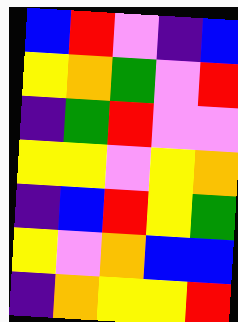[["blue", "red", "violet", "indigo", "blue"], ["yellow", "orange", "green", "violet", "red"], ["indigo", "green", "red", "violet", "violet"], ["yellow", "yellow", "violet", "yellow", "orange"], ["indigo", "blue", "red", "yellow", "green"], ["yellow", "violet", "orange", "blue", "blue"], ["indigo", "orange", "yellow", "yellow", "red"]]